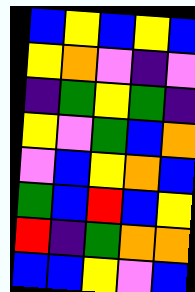[["blue", "yellow", "blue", "yellow", "blue"], ["yellow", "orange", "violet", "indigo", "violet"], ["indigo", "green", "yellow", "green", "indigo"], ["yellow", "violet", "green", "blue", "orange"], ["violet", "blue", "yellow", "orange", "blue"], ["green", "blue", "red", "blue", "yellow"], ["red", "indigo", "green", "orange", "orange"], ["blue", "blue", "yellow", "violet", "blue"]]